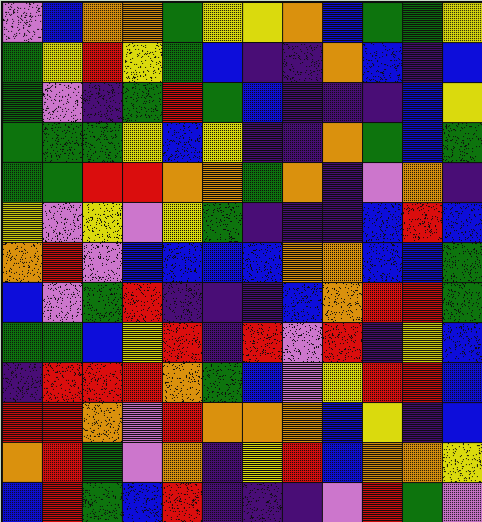[["violet", "blue", "orange", "orange", "green", "yellow", "yellow", "orange", "blue", "green", "green", "yellow"], ["green", "yellow", "red", "yellow", "green", "blue", "indigo", "indigo", "orange", "blue", "indigo", "blue"], ["green", "violet", "indigo", "green", "red", "green", "blue", "indigo", "indigo", "indigo", "blue", "yellow"], ["green", "green", "green", "yellow", "blue", "yellow", "indigo", "indigo", "orange", "green", "blue", "green"], ["green", "green", "red", "red", "orange", "orange", "green", "orange", "indigo", "violet", "orange", "indigo"], ["yellow", "violet", "yellow", "violet", "yellow", "green", "indigo", "indigo", "indigo", "blue", "red", "blue"], ["orange", "red", "violet", "blue", "blue", "blue", "blue", "orange", "orange", "blue", "blue", "green"], ["blue", "violet", "green", "red", "indigo", "indigo", "indigo", "blue", "orange", "red", "red", "green"], ["green", "green", "blue", "yellow", "red", "indigo", "red", "violet", "red", "indigo", "yellow", "blue"], ["indigo", "red", "red", "red", "orange", "green", "blue", "violet", "yellow", "red", "red", "blue"], ["red", "red", "orange", "violet", "red", "orange", "orange", "orange", "blue", "yellow", "indigo", "blue"], ["orange", "red", "green", "violet", "orange", "indigo", "yellow", "red", "blue", "orange", "orange", "yellow"], ["blue", "red", "green", "blue", "red", "indigo", "indigo", "indigo", "violet", "red", "green", "violet"]]